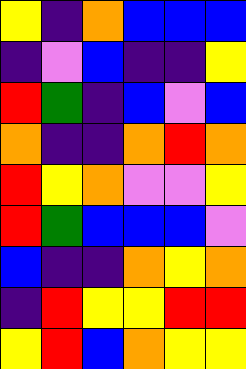[["yellow", "indigo", "orange", "blue", "blue", "blue"], ["indigo", "violet", "blue", "indigo", "indigo", "yellow"], ["red", "green", "indigo", "blue", "violet", "blue"], ["orange", "indigo", "indigo", "orange", "red", "orange"], ["red", "yellow", "orange", "violet", "violet", "yellow"], ["red", "green", "blue", "blue", "blue", "violet"], ["blue", "indigo", "indigo", "orange", "yellow", "orange"], ["indigo", "red", "yellow", "yellow", "red", "red"], ["yellow", "red", "blue", "orange", "yellow", "yellow"]]